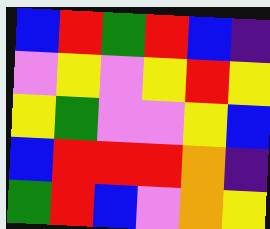[["blue", "red", "green", "red", "blue", "indigo"], ["violet", "yellow", "violet", "yellow", "red", "yellow"], ["yellow", "green", "violet", "violet", "yellow", "blue"], ["blue", "red", "red", "red", "orange", "indigo"], ["green", "red", "blue", "violet", "orange", "yellow"]]